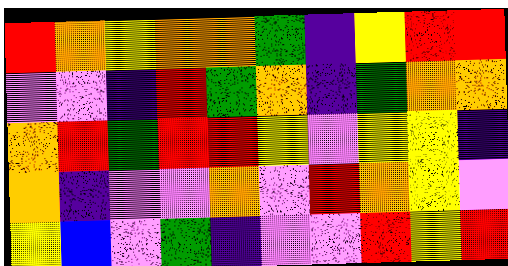[["red", "orange", "yellow", "orange", "orange", "green", "indigo", "yellow", "red", "red"], ["violet", "violet", "indigo", "red", "green", "orange", "indigo", "green", "orange", "orange"], ["orange", "red", "green", "red", "red", "yellow", "violet", "yellow", "yellow", "indigo"], ["orange", "indigo", "violet", "violet", "orange", "violet", "red", "orange", "yellow", "violet"], ["yellow", "blue", "violet", "green", "indigo", "violet", "violet", "red", "yellow", "red"]]